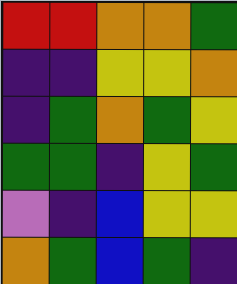[["red", "red", "orange", "orange", "green"], ["indigo", "indigo", "yellow", "yellow", "orange"], ["indigo", "green", "orange", "green", "yellow"], ["green", "green", "indigo", "yellow", "green"], ["violet", "indigo", "blue", "yellow", "yellow"], ["orange", "green", "blue", "green", "indigo"]]